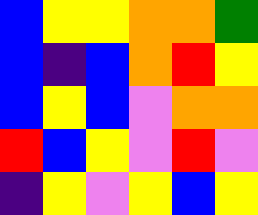[["blue", "yellow", "yellow", "orange", "orange", "green"], ["blue", "indigo", "blue", "orange", "red", "yellow"], ["blue", "yellow", "blue", "violet", "orange", "orange"], ["red", "blue", "yellow", "violet", "red", "violet"], ["indigo", "yellow", "violet", "yellow", "blue", "yellow"]]